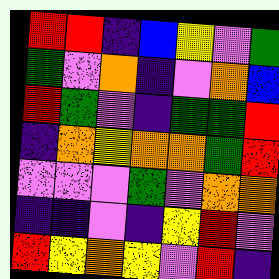[["red", "red", "indigo", "blue", "yellow", "violet", "green"], ["green", "violet", "orange", "indigo", "violet", "orange", "blue"], ["red", "green", "violet", "indigo", "green", "green", "red"], ["indigo", "orange", "yellow", "orange", "orange", "green", "red"], ["violet", "violet", "violet", "green", "violet", "orange", "orange"], ["indigo", "indigo", "violet", "indigo", "yellow", "red", "violet"], ["red", "yellow", "orange", "yellow", "violet", "red", "indigo"]]